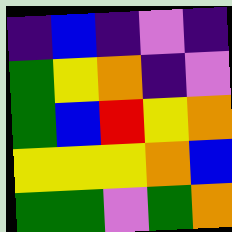[["indigo", "blue", "indigo", "violet", "indigo"], ["green", "yellow", "orange", "indigo", "violet"], ["green", "blue", "red", "yellow", "orange"], ["yellow", "yellow", "yellow", "orange", "blue"], ["green", "green", "violet", "green", "orange"]]